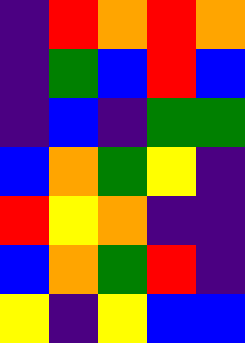[["indigo", "red", "orange", "red", "orange"], ["indigo", "green", "blue", "red", "blue"], ["indigo", "blue", "indigo", "green", "green"], ["blue", "orange", "green", "yellow", "indigo"], ["red", "yellow", "orange", "indigo", "indigo"], ["blue", "orange", "green", "red", "indigo"], ["yellow", "indigo", "yellow", "blue", "blue"]]